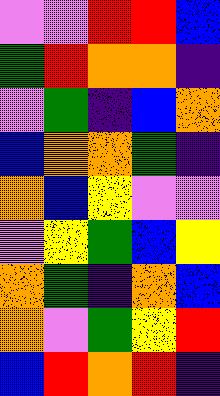[["violet", "violet", "red", "red", "blue"], ["green", "red", "orange", "orange", "indigo"], ["violet", "green", "indigo", "blue", "orange"], ["blue", "orange", "orange", "green", "indigo"], ["orange", "blue", "yellow", "violet", "violet"], ["violet", "yellow", "green", "blue", "yellow"], ["orange", "green", "indigo", "orange", "blue"], ["orange", "violet", "green", "yellow", "red"], ["blue", "red", "orange", "red", "indigo"]]